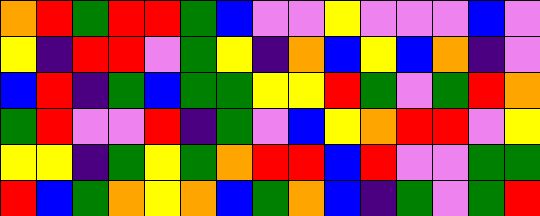[["orange", "red", "green", "red", "red", "green", "blue", "violet", "violet", "yellow", "violet", "violet", "violet", "blue", "violet"], ["yellow", "indigo", "red", "red", "violet", "green", "yellow", "indigo", "orange", "blue", "yellow", "blue", "orange", "indigo", "violet"], ["blue", "red", "indigo", "green", "blue", "green", "green", "yellow", "yellow", "red", "green", "violet", "green", "red", "orange"], ["green", "red", "violet", "violet", "red", "indigo", "green", "violet", "blue", "yellow", "orange", "red", "red", "violet", "yellow"], ["yellow", "yellow", "indigo", "green", "yellow", "green", "orange", "red", "red", "blue", "red", "violet", "violet", "green", "green"], ["red", "blue", "green", "orange", "yellow", "orange", "blue", "green", "orange", "blue", "indigo", "green", "violet", "green", "red"]]